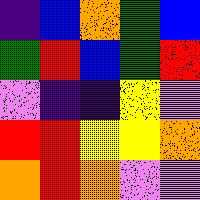[["indigo", "blue", "orange", "green", "blue"], ["green", "red", "blue", "green", "red"], ["violet", "indigo", "indigo", "yellow", "violet"], ["red", "red", "yellow", "yellow", "orange"], ["orange", "red", "orange", "violet", "violet"]]